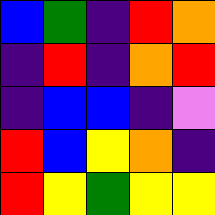[["blue", "green", "indigo", "red", "orange"], ["indigo", "red", "indigo", "orange", "red"], ["indigo", "blue", "blue", "indigo", "violet"], ["red", "blue", "yellow", "orange", "indigo"], ["red", "yellow", "green", "yellow", "yellow"]]